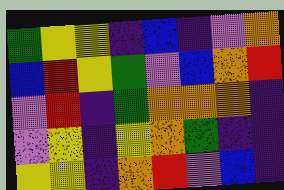[["green", "yellow", "yellow", "indigo", "blue", "indigo", "violet", "orange"], ["blue", "red", "yellow", "green", "violet", "blue", "orange", "red"], ["violet", "red", "indigo", "green", "orange", "orange", "orange", "indigo"], ["violet", "yellow", "indigo", "yellow", "orange", "green", "indigo", "indigo"], ["yellow", "yellow", "indigo", "orange", "red", "violet", "blue", "indigo"]]